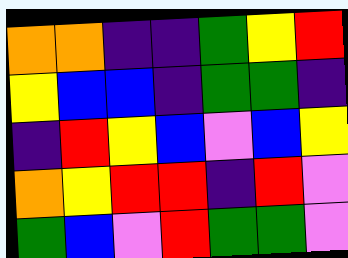[["orange", "orange", "indigo", "indigo", "green", "yellow", "red"], ["yellow", "blue", "blue", "indigo", "green", "green", "indigo"], ["indigo", "red", "yellow", "blue", "violet", "blue", "yellow"], ["orange", "yellow", "red", "red", "indigo", "red", "violet"], ["green", "blue", "violet", "red", "green", "green", "violet"]]